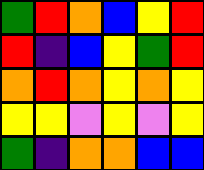[["green", "red", "orange", "blue", "yellow", "red"], ["red", "indigo", "blue", "yellow", "green", "red"], ["orange", "red", "orange", "yellow", "orange", "yellow"], ["yellow", "yellow", "violet", "yellow", "violet", "yellow"], ["green", "indigo", "orange", "orange", "blue", "blue"]]